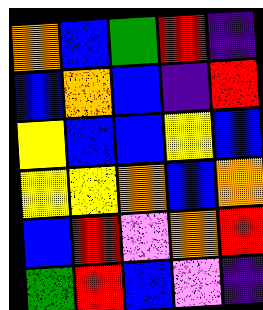[["orange", "blue", "green", "red", "indigo"], ["blue", "orange", "blue", "indigo", "red"], ["yellow", "blue", "blue", "yellow", "blue"], ["yellow", "yellow", "orange", "blue", "orange"], ["blue", "red", "violet", "orange", "red"], ["green", "red", "blue", "violet", "indigo"]]